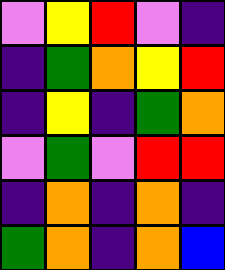[["violet", "yellow", "red", "violet", "indigo"], ["indigo", "green", "orange", "yellow", "red"], ["indigo", "yellow", "indigo", "green", "orange"], ["violet", "green", "violet", "red", "red"], ["indigo", "orange", "indigo", "orange", "indigo"], ["green", "orange", "indigo", "orange", "blue"]]